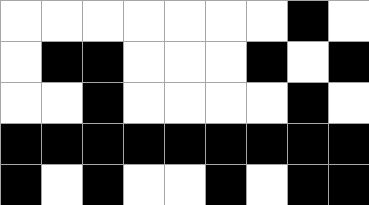[["white", "white", "white", "white", "white", "white", "white", "black", "white"], ["white", "black", "black", "white", "white", "white", "black", "white", "black"], ["white", "white", "black", "white", "white", "white", "white", "black", "white"], ["black", "black", "black", "black", "black", "black", "black", "black", "black"], ["black", "white", "black", "white", "white", "black", "white", "black", "black"]]